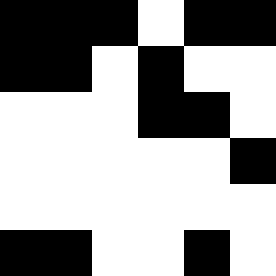[["black", "black", "black", "white", "black", "black"], ["black", "black", "white", "black", "white", "white"], ["white", "white", "white", "black", "black", "white"], ["white", "white", "white", "white", "white", "black"], ["white", "white", "white", "white", "white", "white"], ["black", "black", "white", "white", "black", "white"]]